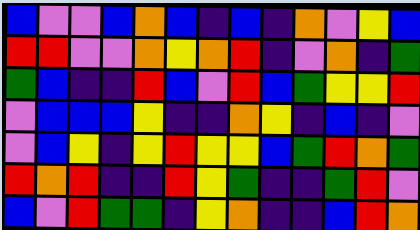[["blue", "violet", "violet", "blue", "orange", "blue", "indigo", "blue", "indigo", "orange", "violet", "yellow", "blue"], ["red", "red", "violet", "violet", "orange", "yellow", "orange", "red", "indigo", "violet", "orange", "indigo", "green"], ["green", "blue", "indigo", "indigo", "red", "blue", "violet", "red", "blue", "green", "yellow", "yellow", "red"], ["violet", "blue", "blue", "blue", "yellow", "indigo", "indigo", "orange", "yellow", "indigo", "blue", "indigo", "violet"], ["violet", "blue", "yellow", "indigo", "yellow", "red", "yellow", "yellow", "blue", "green", "red", "orange", "green"], ["red", "orange", "red", "indigo", "indigo", "red", "yellow", "green", "indigo", "indigo", "green", "red", "violet"], ["blue", "violet", "red", "green", "green", "indigo", "yellow", "orange", "indigo", "indigo", "blue", "red", "orange"]]